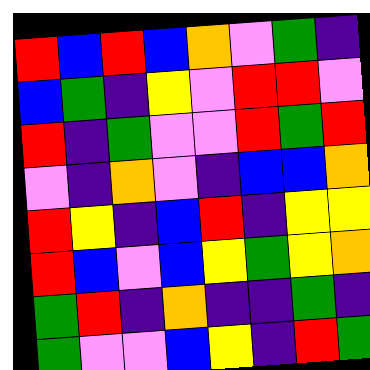[["red", "blue", "red", "blue", "orange", "violet", "green", "indigo"], ["blue", "green", "indigo", "yellow", "violet", "red", "red", "violet"], ["red", "indigo", "green", "violet", "violet", "red", "green", "red"], ["violet", "indigo", "orange", "violet", "indigo", "blue", "blue", "orange"], ["red", "yellow", "indigo", "blue", "red", "indigo", "yellow", "yellow"], ["red", "blue", "violet", "blue", "yellow", "green", "yellow", "orange"], ["green", "red", "indigo", "orange", "indigo", "indigo", "green", "indigo"], ["green", "violet", "violet", "blue", "yellow", "indigo", "red", "green"]]